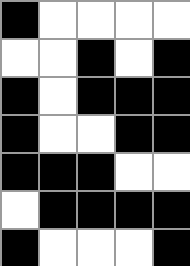[["black", "white", "white", "white", "white"], ["white", "white", "black", "white", "black"], ["black", "white", "black", "black", "black"], ["black", "white", "white", "black", "black"], ["black", "black", "black", "white", "white"], ["white", "black", "black", "black", "black"], ["black", "white", "white", "white", "black"]]